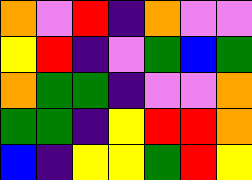[["orange", "violet", "red", "indigo", "orange", "violet", "violet"], ["yellow", "red", "indigo", "violet", "green", "blue", "green"], ["orange", "green", "green", "indigo", "violet", "violet", "orange"], ["green", "green", "indigo", "yellow", "red", "red", "orange"], ["blue", "indigo", "yellow", "yellow", "green", "red", "yellow"]]